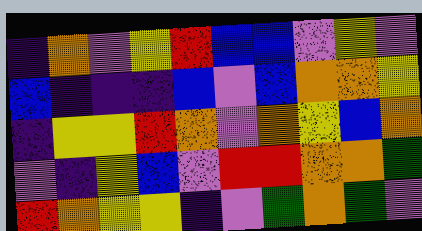[["indigo", "orange", "violet", "yellow", "red", "blue", "blue", "violet", "yellow", "violet"], ["blue", "indigo", "indigo", "indigo", "blue", "violet", "blue", "orange", "orange", "yellow"], ["indigo", "yellow", "yellow", "red", "orange", "violet", "orange", "yellow", "blue", "orange"], ["violet", "indigo", "yellow", "blue", "violet", "red", "red", "orange", "orange", "green"], ["red", "orange", "yellow", "yellow", "indigo", "violet", "green", "orange", "green", "violet"]]